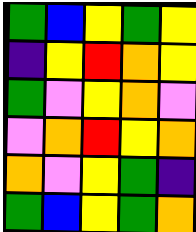[["green", "blue", "yellow", "green", "yellow"], ["indigo", "yellow", "red", "orange", "yellow"], ["green", "violet", "yellow", "orange", "violet"], ["violet", "orange", "red", "yellow", "orange"], ["orange", "violet", "yellow", "green", "indigo"], ["green", "blue", "yellow", "green", "orange"]]